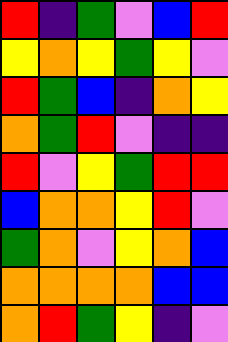[["red", "indigo", "green", "violet", "blue", "red"], ["yellow", "orange", "yellow", "green", "yellow", "violet"], ["red", "green", "blue", "indigo", "orange", "yellow"], ["orange", "green", "red", "violet", "indigo", "indigo"], ["red", "violet", "yellow", "green", "red", "red"], ["blue", "orange", "orange", "yellow", "red", "violet"], ["green", "orange", "violet", "yellow", "orange", "blue"], ["orange", "orange", "orange", "orange", "blue", "blue"], ["orange", "red", "green", "yellow", "indigo", "violet"]]